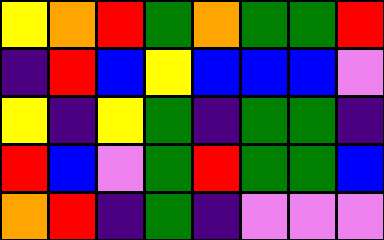[["yellow", "orange", "red", "green", "orange", "green", "green", "red"], ["indigo", "red", "blue", "yellow", "blue", "blue", "blue", "violet"], ["yellow", "indigo", "yellow", "green", "indigo", "green", "green", "indigo"], ["red", "blue", "violet", "green", "red", "green", "green", "blue"], ["orange", "red", "indigo", "green", "indigo", "violet", "violet", "violet"]]